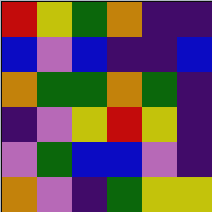[["red", "yellow", "green", "orange", "indigo", "indigo"], ["blue", "violet", "blue", "indigo", "indigo", "blue"], ["orange", "green", "green", "orange", "green", "indigo"], ["indigo", "violet", "yellow", "red", "yellow", "indigo"], ["violet", "green", "blue", "blue", "violet", "indigo"], ["orange", "violet", "indigo", "green", "yellow", "yellow"]]